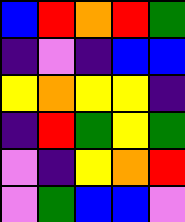[["blue", "red", "orange", "red", "green"], ["indigo", "violet", "indigo", "blue", "blue"], ["yellow", "orange", "yellow", "yellow", "indigo"], ["indigo", "red", "green", "yellow", "green"], ["violet", "indigo", "yellow", "orange", "red"], ["violet", "green", "blue", "blue", "violet"]]